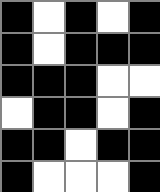[["black", "white", "black", "white", "black"], ["black", "white", "black", "black", "black"], ["black", "black", "black", "white", "white"], ["white", "black", "black", "white", "black"], ["black", "black", "white", "black", "black"], ["black", "white", "white", "white", "black"]]